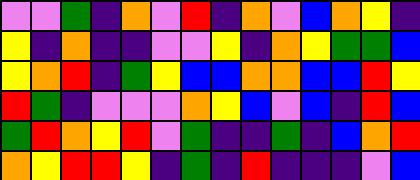[["violet", "violet", "green", "indigo", "orange", "violet", "red", "indigo", "orange", "violet", "blue", "orange", "yellow", "indigo"], ["yellow", "indigo", "orange", "indigo", "indigo", "violet", "violet", "yellow", "indigo", "orange", "yellow", "green", "green", "blue"], ["yellow", "orange", "red", "indigo", "green", "yellow", "blue", "blue", "orange", "orange", "blue", "blue", "red", "yellow"], ["red", "green", "indigo", "violet", "violet", "violet", "orange", "yellow", "blue", "violet", "blue", "indigo", "red", "blue"], ["green", "red", "orange", "yellow", "red", "violet", "green", "indigo", "indigo", "green", "indigo", "blue", "orange", "red"], ["orange", "yellow", "red", "red", "yellow", "indigo", "green", "indigo", "red", "indigo", "indigo", "indigo", "violet", "blue"]]